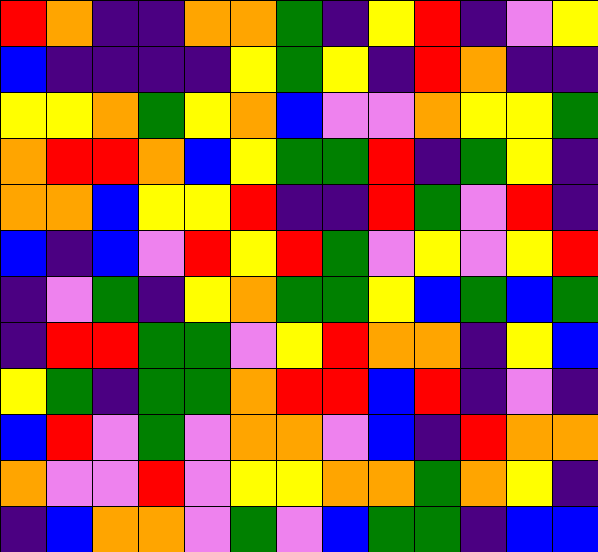[["red", "orange", "indigo", "indigo", "orange", "orange", "green", "indigo", "yellow", "red", "indigo", "violet", "yellow"], ["blue", "indigo", "indigo", "indigo", "indigo", "yellow", "green", "yellow", "indigo", "red", "orange", "indigo", "indigo"], ["yellow", "yellow", "orange", "green", "yellow", "orange", "blue", "violet", "violet", "orange", "yellow", "yellow", "green"], ["orange", "red", "red", "orange", "blue", "yellow", "green", "green", "red", "indigo", "green", "yellow", "indigo"], ["orange", "orange", "blue", "yellow", "yellow", "red", "indigo", "indigo", "red", "green", "violet", "red", "indigo"], ["blue", "indigo", "blue", "violet", "red", "yellow", "red", "green", "violet", "yellow", "violet", "yellow", "red"], ["indigo", "violet", "green", "indigo", "yellow", "orange", "green", "green", "yellow", "blue", "green", "blue", "green"], ["indigo", "red", "red", "green", "green", "violet", "yellow", "red", "orange", "orange", "indigo", "yellow", "blue"], ["yellow", "green", "indigo", "green", "green", "orange", "red", "red", "blue", "red", "indigo", "violet", "indigo"], ["blue", "red", "violet", "green", "violet", "orange", "orange", "violet", "blue", "indigo", "red", "orange", "orange"], ["orange", "violet", "violet", "red", "violet", "yellow", "yellow", "orange", "orange", "green", "orange", "yellow", "indigo"], ["indigo", "blue", "orange", "orange", "violet", "green", "violet", "blue", "green", "green", "indigo", "blue", "blue"]]